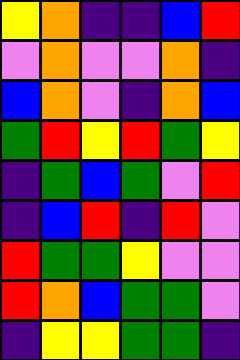[["yellow", "orange", "indigo", "indigo", "blue", "red"], ["violet", "orange", "violet", "violet", "orange", "indigo"], ["blue", "orange", "violet", "indigo", "orange", "blue"], ["green", "red", "yellow", "red", "green", "yellow"], ["indigo", "green", "blue", "green", "violet", "red"], ["indigo", "blue", "red", "indigo", "red", "violet"], ["red", "green", "green", "yellow", "violet", "violet"], ["red", "orange", "blue", "green", "green", "violet"], ["indigo", "yellow", "yellow", "green", "green", "indigo"]]